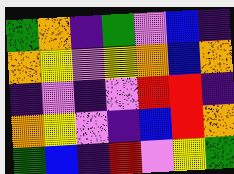[["green", "orange", "indigo", "green", "violet", "blue", "indigo"], ["orange", "yellow", "violet", "yellow", "orange", "blue", "orange"], ["indigo", "violet", "indigo", "violet", "red", "red", "indigo"], ["orange", "yellow", "violet", "indigo", "blue", "red", "orange"], ["green", "blue", "indigo", "red", "violet", "yellow", "green"]]